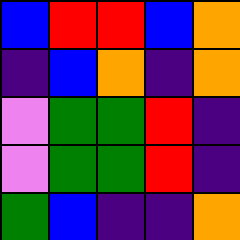[["blue", "red", "red", "blue", "orange"], ["indigo", "blue", "orange", "indigo", "orange"], ["violet", "green", "green", "red", "indigo"], ["violet", "green", "green", "red", "indigo"], ["green", "blue", "indigo", "indigo", "orange"]]